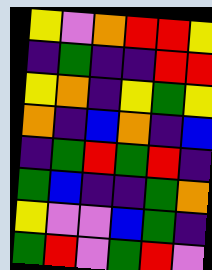[["yellow", "violet", "orange", "red", "red", "yellow"], ["indigo", "green", "indigo", "indigo", "red", "red"], ["yellow", "orange", "indigo", "yellow", "green", "yellow"], ["orange", "indigo", "blue", "orange", "indigo", "blue"], ["indigo", "green", "red", "green", "red", "indigo"], ["green", "blue", "indigo", "indigo", "green", "orange"], ["yellow", "violet", "violet", "blue", "green", "indigo"], ["green", "red", "violet", "green", "red", "violet"]]